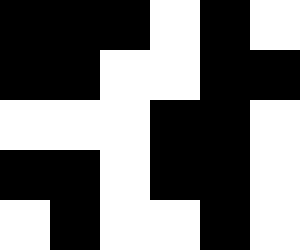[["black", "black", "black", "white", "black", "white"], ["black", "black", "white", "white", "black", "black"], ["white", "white", "white", "black", "black", "white"], ["black", "black", "white", "black", "black", "white"], ["white", "black", "white", "white", "black", "white"]]